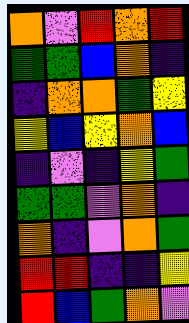[["orange", "violet", "red", "orange", "red"], ["green", "green", "blue", "orange", "indigo"], ["indigo", "orange", "orange", "green", "yellow"], ["yellow", "blue", "yellow", "orange", "blue"], ["indigo", "violet", "indigo", "yellow", "green"], ["green", "green", "violet", "orange", "indigo"], ["orange", "indigo", "violet", "orange", "green"], ["red", "red", "indigo", "indigo", "yellow"], ["red", "blue", "green", "orange", "violet"]]